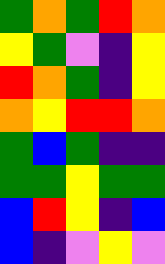[["green", "orange", "green", "red", "orange"], ["yellow", "green", "violet", "indigo", "yellow"], ["red", "orange", "green", "indigo", "yellow"], ["orange", "yellow", "red", "red", "orange"], ["green", "blue", "green", "indigo", "indigo"], ["green", "green", "yellow", "green", "green"], ["blue", "red", "yellow", "indigo", "blue"], ["blue", "indigo", "violet", "yellow", "violet"]]